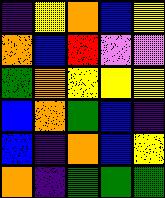[["indigo", "yellow", "orange", "blue", "yellow"], ["orange", "blue", "red", "violet", "violet"], ["green", "orange", "yellow", "yellow", "yellow"], ["blue", "orange", "green", "blue", "indigo"], ["blue", "indigo", "orange", "blue", "yellow"], ["orange", "indigo", "green", "green", "green"]]